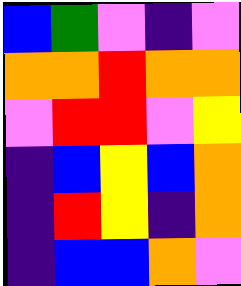[["blue", "green", "violet", "indigo", "violet"], ["orange", "orange", "red", "orange", "orange"], ["violet", "red", "red", "violet", "yellow"], ["indigo", "blue", "yellow", "blue", "orange"], ["indigo", "red", "yellow", "indigo", "orange"], ["indigo", "blue", "blue", "orange", "violet"]]